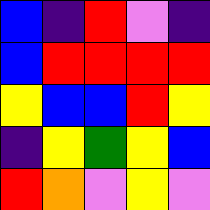[["blue", "indigo", "red", "violet", "indigo"], ["blue", "red", "red", "red", "red"], ["yellow", "blue", "blue", "red", "yellow"], ["indigo", "yellow", "green", "yellow", "blue"], ["red", "orange", "violet", "yellow", "violet"]]